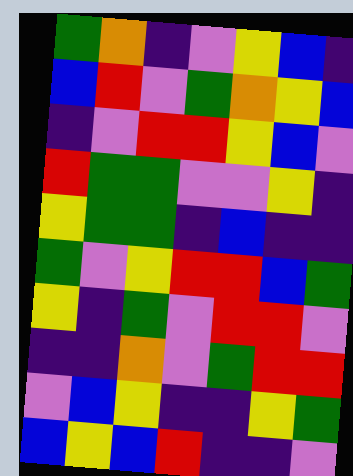[["green", "orange", "indigo", "violet", "yellow", "blue", "indigo"], ["blue", "red", "violet", "green", "orange", "yellow", "blue"], ["indigo", "violet", "red", "red", "yellow", "blue", "violet"], ["red", "green", "green", "violet", "violet", "yellow", "indigo"], ["yellow", "green", "green", "indigo", "blue", "indigo", "indigo"], ["green", "violet", "yellow", "red", "red", "blue", "green"], ["yellow", "indigo", "green", "violet", "red", "red", "violet"], ["indigo", "indigo", "orange", "violet", "green", "red", "red"], ["violet", "blue", "yellow", "indigo", "indigo", "yellow", "green"], ["blue", "yellow", "blue", "red", "indigo", "indigo", "violet"]]